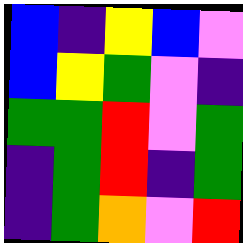[["blue", "indigo", "yellow", "blue", "violet"], ["blue", "yellow", "green", "violet", "indigo"], ["green", "green", "red", "violet", "green"], ["indigo", "green", "red", "indigo", "green"], ["indigo", "green", "orange", "violet", "red"]]